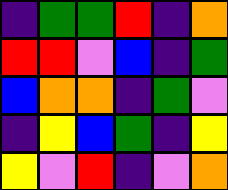[["indigo", "green", "green", "red", "indigo", "orange"], ["red", "red", "violet", "blue", "indigo", "green"], ["blue", "orange", "orange", "indigo", "green", "violet"], ["indigo", "yellow", "blue", "green", "indigo", "yellow"], ["yellow", "violet", "red", "indigo", "violet", "orange"]]